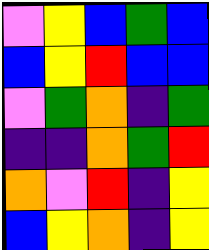[["violet", "yellow", "blue", "green", "blue"], ["blue", "yellow", "red", "blue", "blue"], ["violet", "green", "orange", "indigo", "green"], ["indigo", "indigo", "orange", "green", "red"], ["orange", "violet", "red", "indigo", "yellow"], ["blue", "yellow", "orange", "indigo", "yellow"]]